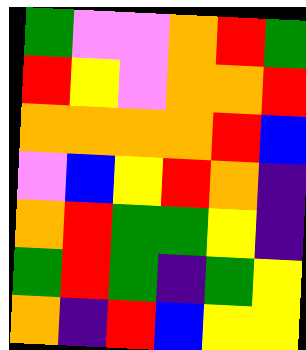[["green", "violet", "violet", "orange", "red", "green"], ["red", "yellow", "violet", "orange", "orange", "red"], ["orange", "orange", "orange", "orange", "red", "blue"], ["violet", "blue", "yellow", "red", "orange", "indigo"], ["orange", "red", "green", "green", "yellow", "indigo"], ["green", "red", "green", "indigo", "green", "yellow"], ["orange", "indigo", "red", "blue", "yellow", "yellow"]]